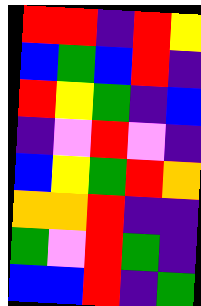[["red", "red", "indigo", "red", "yellow"], ["blue", "green", "blue", "red", "indigo"], ["red", "yellow", "green", "indigo", "blue"], ["indigo", "violet", "red", "violet", "indigo"], ["blue", "yellow", "green", "red", "orange"], ["orange", "orange", "red", "indigo", "indigo"], ["green", "violet", "red", "green", "indigo"], ["blue", "blue", "red", "indigo", "green"]]